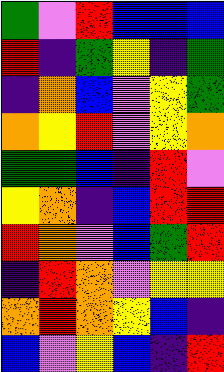[["green", "violet", "red", "blue", "blue", "blue"], ["red", "indigo", "green", "yellow", "indigo", "green"], ["indigo", "orange", "blue", "violet", "yellow", "green"], ["orange", "yellow", "red", "violet", "yellow", "orange"], ["green", "green", "blue", "indigo", "red", "violet"], ["yellow", "orange", "indigo", "blue", "red", "red"], ["red", "orange", "violet", "blue", "green", "red"], ["indigo", "red", "orange", "violet", "yellow", "yellow"], ["orange", "red", "orange", "yellow", "blue", "indigo"], ["blue", "violet", "yellow", "blue", "indigo", "red"]]